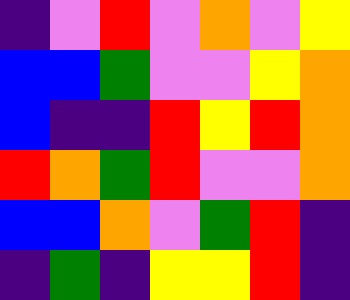[["indigo", "violet", "red", "violet", "orange", "violet", "yellow"], ["blue", "blue", "green", "violet", "violet", "yellow", "orange"], ["blue", "indigo", "indigo", "red", "yellow", "red", "orange"], ["red", "orange", "green", "red", "violet", "violet", "orange"], ["blue", "blue", "orange", "violet", "green", "red", "indigo"], ["indigo", "green", "indigo", "yellow", "yellow", "red", "indigo"]]